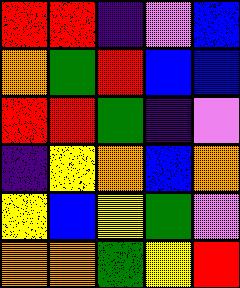[["red", "red", "indigo", "violet", "blue"], ["orange", "green", "red", "blue", "blue"], ["red", "red", "green", "indigo", "violet"], ["indigo", "yellow", "orange", "blue", "orange"], ["yellow", "blue", "yellow", "green", "violet"], ["orange", "orange", "green", "yellow", "red"]]